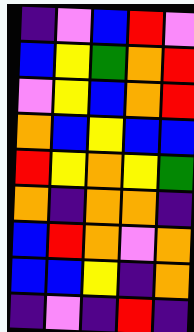[["indigo", "violet", "blue", "red", "violet"], ["blue", "yellow", "green", "orange", "red"], ["violet", "yellow", "blue", "orange", "red"], ["orange", "blue", "yellow", "blue", "blue"], ["red", "yellow", "orange", "yellow", "green"], ["orange", "indigo", "orange", "orange", "indigo"], ["blue", "red", "orange", "violet", "orange"], ["blue", "blue", "yellow", "indigo", "orange"], ["indigo", "violet", "indigo", "red", "indigo"]]